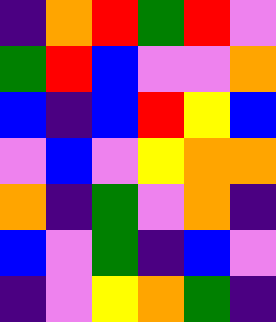[["indigo", "orange", "red", "green", "red", "violet"], ["green", "red", "blue", "violet", "violet", "orange"], ["blue", "indigo", "blue", "red", "yellow", "blue"], ["violet", "blue", "violet", "yellow", "orange", "orange"], ["orange", "indigo", "green", "violet", "orange", "indigo"], ["blue", "violet", "green", "indigo", "blue", "violet"], ["indigo", "violet", "yellow", "orange", "green", "indigo"]]